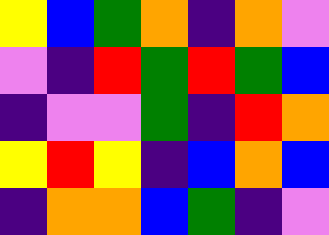[["yellow", "blue", "green", "orange", "indigo", "orange", "violet"], ["violet", "indigo", "red", "green", "red", "green", "blue"], ["indigo", "violet", "violet", "green", "indigo", "red", "orange"], ["yellow", "red", "yellow", "indigo", "blue", "orange", "blue"], ["indigo", "orange", "orange", "blue", "green", "indigo", "violet"]]